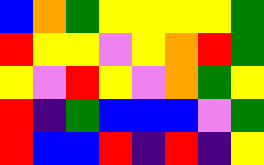[["blue", "orange", "green", "yellow", "yellow", "yellow", "yellow", "green"], ["red", "yellow", "yellow", "violet", "yellow", "orange", "red", "green"], ["yellow", "violet", "red", "yellow", "violet", "orange", "green", "yellow"], ["red", "indigo", "green", "blue", "blue", "blue", "violet", "green"], ["red", "blue", "blue", "red", "indigo", "red", "indigo", "yellow"]]